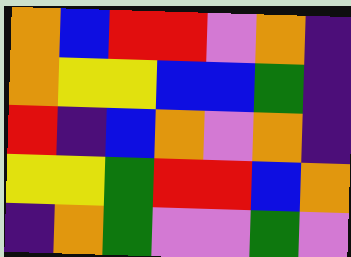[["orange", "blue", "red", "red", "violet", "orange", "indigo"], ["orange", "yellow", "yellow", "blue", "blue", "green", "indigo"], ["red", "indigo", "blue", "orange", "violet", "orange", "indigo"], ["yellow", "yellow", "green", "red", "red", "blue", "orange"], ["indigo", "orange", "green", "violet", "violet", "green", "violet"]]